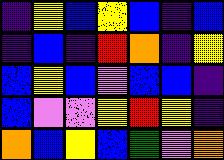[["indigo", "yellow", "blue", "yellow", "blue", "indigo", "blue"], ["indigo", "blue", "indigo", "red", "orange", "indigo", "yellow"], ["blue", "yellow", "blue", "violet", "blue", "blue", "indigo"], ["blue", "violet", "violet", "yellow", "red", "yellow", "indigo"], ["orange", "blue", "yellow", "blue", "green", "violet", "orange"]]